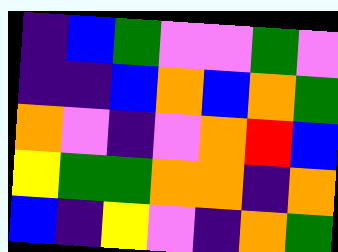[["indigo", "blue", "green", "violet", "violet", "green", "violet"], ["indigo", "indigo", "blue", "orange", "blue", "orange", "green"], ["orange", "violet", "indigo", "violet", "orange", "red", "blue"], ["yellow", "green", "green", "orange", "orange", "indigo", "orange"], ["blue", "indigo", "yellow", "violet", "indigo", "orange", "green"]]